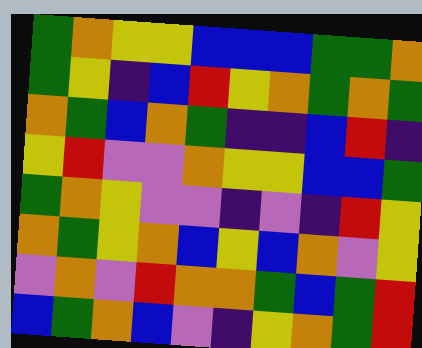[["green", "orange", "yellow", "yellow", "blue", "blue", "blue", "green", "green", "orange"], ["green", "yellow", "indigo", "blue", "red", "yellow", "orange", "green", "orange", "green"], ["orange", "green", "blue", "orange", "green", "indigo", "indigo", "blue", "red", "indigo"], ["yellow", "red", "violet", "violet", "orange", "yellow", "yellow", "blue", "blue", "green"], ["green", "orange", "yellow", "violet", "violet", "indigo", "violet", "indigo", "red", "yellow"], ["orange", "green", "yellow", "orange", "blue", "yellow", "blue", "orange", "violet", "yellow"], ["violet", "orange", "violet", "red", "orange", "orange", "green", "blue", "green", "red"], ["blue", "green", "orange", "blue", "violet", "indigo", "yellow", "orange", "green", "red"]]